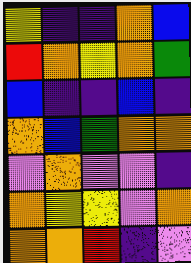[["yellow", "indigo", "indigo", "orange", "blue"], ["red", "orange", "yellow", "orange", "green"], ["blue", "indigo", "indigo", "blue", "indigo"], ["orange", "blue", "green", "orange", "orange"], ["violet", "orange", "violet", "violet", "indigo"], ["orange", "yellow", "yellow", "violet", "orange"], ["orange", "orange", "red", "indigo", "violet"]]